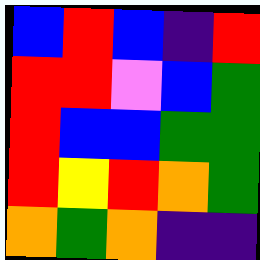[["blue", "red", "blue", "indigo", "red"], ["red", "red", "violet", "blue", "green"], ["red", "blue", "blue", "green", "green"], ["red", "yellow", "red", "orange", "green"], ["orange", "green", "orange", "indigo", "indigo"]]